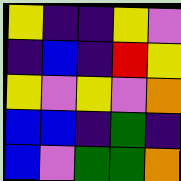[["yellow", "indigo", "indigo", "yellow", "violet"], ["indigo", "blue", "indigo", "red", "yellow"], ["yellow", "violet", "yellow", "violet", "orange"], ["blue", "blue", "indigo", "green", "indigo"], ["blue", "violet", "green", "green", "orange"]]